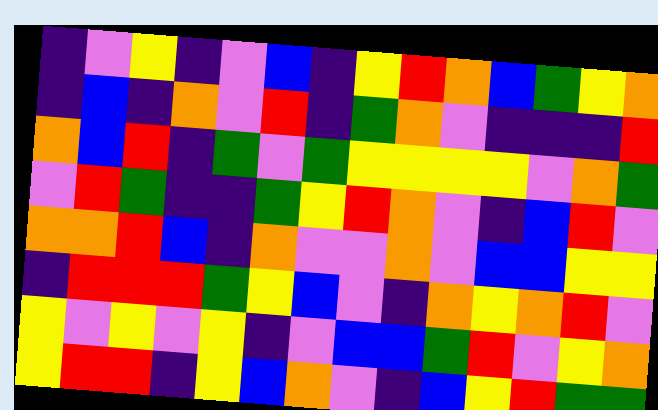[["indigo", "violet", "yellow", "indigo", "violet", "blue", "indigo", "yellow", "red", "orange", "blue", "green", "yellow", "orange"], ["indigo", "blue", "indigo", "orange", "violet", "red", "indigo", "green", "orange", "violet", "indigo", "indigo", "indigo", "red"], ["orange", "blue", "red", "indigo", "green", "violet", "green", "yellow", "yellow", "yellow", "yellow", "violet", "orange", "green"], ["violet", "red", "green", "indigo", "indigo", "green", "yellow", "red", "orange", "violet", "indigo", "blue", "red", "violet"], ["orange", "orange", "red", "blue", "indigo", "orange", "violet", "violet", "orange", "violet", "blue", "blue", "yellow", "yellow"], ["indigo", "red", "red", "red", "green", "yellow", "blue", "violet", "indigo", "orange", "yellow", "orange", "red", "violet"], ["yellow", "violet", "yellow", "violet", "yellow", "indigo", "violet", "blue", "blue", "green", "red", "violet", "yellow", "orange"], ["yellow", "red", "red", "indigo", "yellow", "blue", "orange", "violet", "indigo", "blue", "yellow", "red", "green", "green"]]